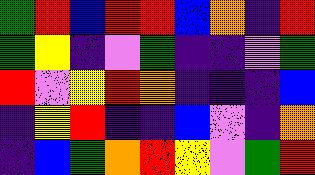[["green", "red", "blue", "red", "red", "blue", "orange", "indigo", "red"], ["green", "yellow", "indigo", "violet", "green", "indigo", "indigo", "violet", "green"], ["red", "violet", "yellow", "red", "orange", "indigo", "indigo", "indigo", "blue"], ["indigo", "yellow", "red", "indigo", "indigo", "blue", "violet", "indigo", "orange"], ["indigo", "blue", "green", "orange", "red", "yellow", "violet", "green", "red"]]